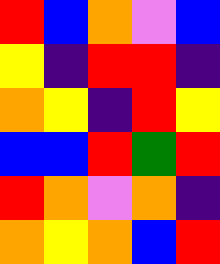[["red", "blue", "orange", "violet", "blue"], ["yellow", "indigo", "red", "red", "indigo"], ["orange", "yellow", "indigo", "red", "yellow"], ["blue", "blue", "red", "green", "red"], ["red", "orange", "violet", "orange", "indigo"], ["orange", "yellow", "orange", "blue", "red"]]